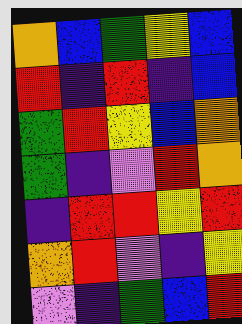[["orange", "blue", "green", "yellow", "blue"], ["red", "indigo", "red", "indigo", "blue"], ["green", "red", "yellow", "blue", "orange"], ["green", "indigo", "violet", "red", "orange"], ["indigo", "red", "red", "yellow", "red"], ["orange", "red", "violet", "indigo", "yellow"], ["violet", "indigo", "green", "blue", "red"]]